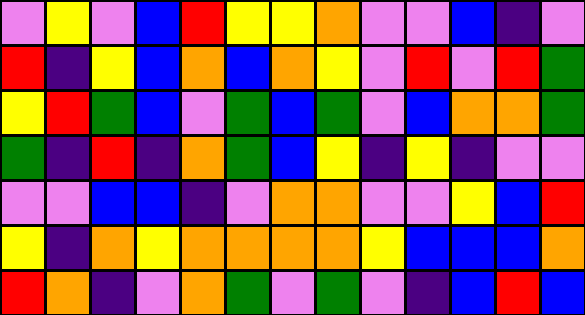[["violet", "yellow", "violet", "blue", "red", "yellow", "yellow", "orange", "violet", "violet", "blue", "indigo", "violet"], ["red", "indigo", "yellow", "blue", "orange", "blue", "orange", "yellow", "violet", "red", "violet", "red", "green"], ["yellow", "red", "green", "blue", "violet", "green", "blue", "green", "violet", "blue", "orange", "orange", "green"], ["green", "indigo", "red", "indigo", "orange", "green", "blue", "yellow", "indigo", "yellow", "indigo", "violet", "violet"], ["violet", "violet", "blue", "blue", "indigo", "violet", "orange", "orange", "violet", "violet", "yellow", "blue", "red"], ["yellow", "indigo", "orange", "yellow", "orange", "orange", "orange", "orange", "yellow", "blue", "blue", "blue", "orange"], ["red", "orange", "indigo", "violet", "orange", "green", "violet", "green", "violet", "indigo", "blue", "red", "blue"]]